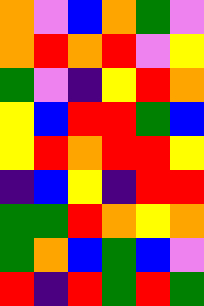[["orange", "violet", "blue", "orange", "green", "violet"], ["orange", "red", "orange", "red", "violet", "yellow"], ["green", "violet", "indigo", "yellow", "red", "orange"], ["yellow", "blue", "red", "red", "green", "blue"], ["yellow", "red", "orange", "red", "red", "yellow"], ["indigo", "blue", "yellow", "indigo", "red", "red"], ["green", "green", "red", "orange", "yellow", "orange"], ["green", "orange", "blue", "green", "blue", "violet"], ["red", "indigo", "red", "green", "red", "green"]]